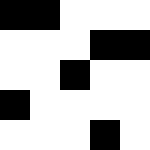[["black", "black", "white", "white", "white"], ["white", "white", "white", "black", "black"], ["white", "white", "black", "white", "white"], ["black", "white", "white", "white", "white"], ["white", "white", "white", "black", "white"]]